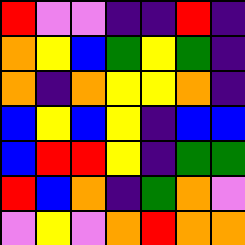[["red", "violet", "violet", "indigo", "indigo", "red", "indigo"], ["orange", "yellow", "blue", "green", "yellow", "green", "indigo"], ["orange", "indigo", "orange", "yellow", "yellow", "orange", "indigo"], ["blue", "yellow", "blue", "yellow", "indigo", "blue", "blue"], ["blue", "red", "red", "yellow", "indigo", "green", "green"], ["red", "blue", "orange", "indigo", "green", "orange", "violet"], ["violet", "yellow", "violet", "orange", "red", "orange", "orange"]]